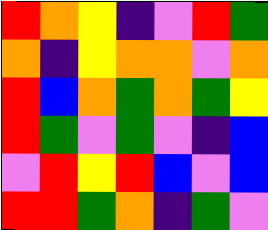[["red", "orange", "yellow", "indigo", "violet", "red", "green"], ["orange", "indigo", "yellow", "orange", "orange", "violet", "orange"], ["red", "blue", "orange", "green", "orange", "green", "yellow"], ["red", "green", "violet", "green", "violet", "indigo", "blue"], ["violet", "red", "yellow", "red", "blue", "violet", "blue"], ["red", "red", "green", "orange", "indigo", "green", "violet"]]